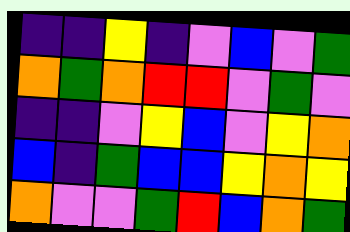[["indigo", "indigo", "yellow", "indigo", "violet", "blue", "violet", "green"], ["orange", "green", "orange", "red", "red", "violet", "green", "violet"], ["indigo", "indigo", "violet", "yellow", "blue", "violet", "yellow", "orange"], ["blue", "indigo", "green", "blue", "blue", "yellow", "orange", "yellow"], ["orange", "violet", "violet", "green", "red", "blue", "orange", "green"]]